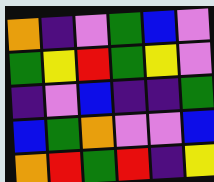[["orange", "indigo", "violet", "green", "blue", "violet"], ["green", "yellow", "red", "green", "yellow", "violet"], ["indigo", "violet", "blue", "indigo", "indigo", "green"], ["blue", "green", "orange", "violet", "violet", "blue"], ["orange", "red", "green", "red", "indigo", "yellow"]]